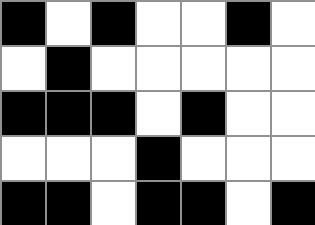[["black", "white", "black", "white", "white", "black", "white"], ["white", "black", "white", "white", "white", "white", "white"], ["black", "black", "black", "white", "black", "white", "white"], ["white", "white", "white", "black", "white", "white", "white"], ["black", "black", "white", "black", "black", "white", "black"]]